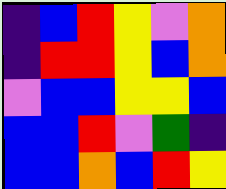[["indigo", "blue", "red", "yellow", "violet", "orange"], ["indigo", "red", "red", "yellow", "blue", "orange"], ["violet", "blue", "blue", "yellow", "yellow", "blue"], ["blue", "blue", "red", "violet", "green", "indigo"], ["blue", "blue", "orange", "blue", "red", "yellow"]]